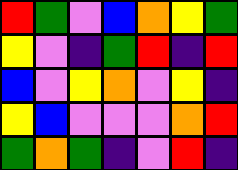[["red", "green", "violet", "blue", "orange", "yellow", "green"], ["yellow", "violet", "indigo", "green", "red", "indigo", "red"], ["blue", "violet", "yellow", "orange", "violet", "yellow", "indigo"], ["yellow", "blue", "violet", "violet", "violet", "orange", "red"], ["green", "orange", "green", "indigo", "violet", "red", "indigo"]]